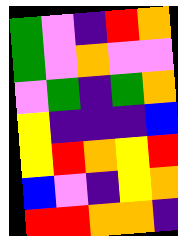[["green", "violet", "indigo", "red", "orange"], ["green", "violet", "orange", "violet", "violet"], ["violet", "green", "indigo", "green", "orange"], ["yellow", "indigo", "indigo", "indigo", "blue"], ["yellow", "red", "orange", "yellow", "red"], ["blue", "violet", "indigo", "yellow", "orange"], ["red", "red", "orange", "orange", "indigo"]]